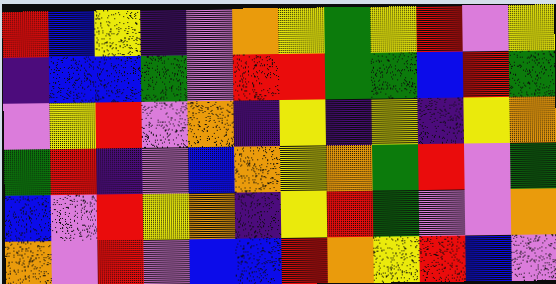[["red", "blue", "yellow", "indigo", "violet", "orange", "yellow", "green", "yellow", "red", "violet", "yellow"], ["indigo", "blue", "blue", "green", "violet", "red", "red", "green", "green", "blue", "red", "green"], ["violet", "yellow", "red", "violet", "orange", "indigo", "yellow", "indigo", "yellow", "indigo", "yellow", "orange"], ["green", "red", "indigo", "violet", "blue", "orange", "yellow", "orange", "green", "red", "violet", "green"], ["blue", "violet", "red", "yellow", "orange", "indigo", "yellow", "red", "green", "violet", "violet", "orange"], ["orange", "violet", "red", "violet", "blue", "blue", "red", "orange", "yellow", "red", "blue", "violet"]]